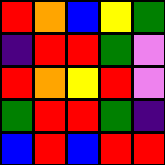[["red", "orange", "blue", "yellow", "green"], ["indigo", "red", "red", "green", "violet"], ["red", "orange", "yellow", "red", "violet"], ["green", "red", "red", "green", "indigo"], ["blue", "red", "blue", "red", "red"]]